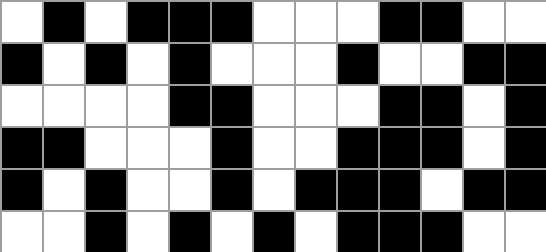[["white", "black", "white", "black", "black", "black", "white", "white", "white", "black", "black", "white", "white"], ["black", "white", "black", "white", "black", "white", "white", "white", "black", "white", "white", "black", "black"], ["white", "white", "white", "white", "black", "black", "white", "white", "white", "black", "black", "white", "black"], ["black", "black", "white", "white", "white", "black", "white", "white", "black", "black", "black", "white", "black"], ["black", "white", "black", "white", "white", "black", "white", "black", "black", "black", "white", "black", "black"], ["white", "white", "black", "white", "black", "white", "black", "white", "black", "black", "black", "white", "white"]]